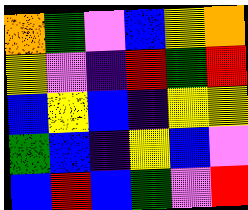[["orange", "green", "violet", "blue", "yellow", "orange"], ["yellow", "violet", "indigo", "red", "green", "red"], ["blue", "yellow", "blue", "indigo", "yellow", "yellow"], ["green", "blue", "indigo", "yellow", "blue", "violet"], ["blue", "red", "blue", "green", "violet", "red"]]